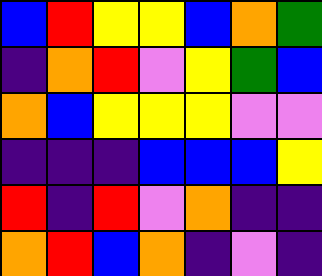[["blue", "red", "yellow", "yellow", "blue", "orange", "green"], ["indigo", "orange", "red", "violet", "yellow", "green", "blue"], ["orange", "blue", "yellow", "yellow", "yellow", "violet", "violet"], ["indigo", "indigo", "indigo", "blue", "blue", "blue", "yellow"], ["red", "indigo", "red", "violet", "orange", "indigo", "indigo"], ["orange", "red", "blue", "orange", "indigo", "violet", "indigo"]]